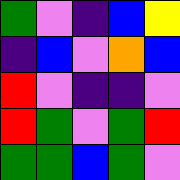[["green", "violet", "indigo", "blue", "yellow"], ["indigo", "blue", "violet", "orange", "blue"], ["red", "violet", "indigo", "indigo", "violet"], ["red", "green", "violet", "green", "red"], ["green", "green", "blue", "green", "violet"]]